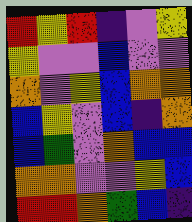[["red", "yellow", "red", "indigo", "violet", "yellow"], ["yellow", "violet", "violet", "blue", "violet", "violet"], ["orange", "violet", "yellow", "blue", "orange", "orange"], ["blue", "yellow", "violet", "blue", "indigo", "orange"], ["blue", "green", "violet", "orange", "blue", "blue"], ["orange", "orange", "violet", "violet", "yellow", "blue"], ["red", "red", "orange", "green", "blue", "indigo"]]